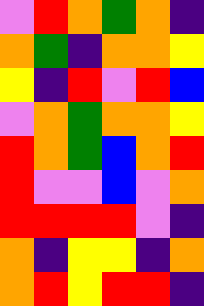[["violet", "red", "orange", "green", "orange", "indigo"], ["orange", "green", "indigo", "orange", "orange", "yellow"], ["yellow", "indigo", "red", "violet", "red", "blue"], ["violet", "orange", "green", "orange", "orange", "yellow"], ["red", "orange", "green", "blue", "orange", "red"], ["red", "violet", "violet", "blue", "violet", "orange"], ["red", "red", "red", "red", "violet", "indigo"], ["orange", "indigo", "yellow", "yellow", "indigo", "orange"], ["orange", "red", "yellow", "red", "red", "indigo"]]